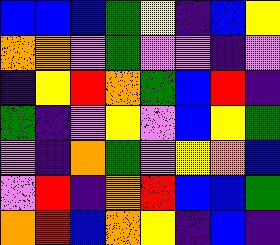[["blue", "blue", "blue", "green", "yellow", "indigo", "blue", "yellow"], ["orange", "orange", "violet", "green", "violet", "violet", "indigo", "violet"], ["indigo", "yellow", "red", "orange", "green", "blue", "red", "indigo"], ["green", "indigo", "violet", "yellow", "violet", "blue", "yellow", "green"], ["violet", "indigo", "orange", "green", "violet", "yellow", "orange", "blue"], ["violet", "red", "indigo", "orange", "red", "blue", "blue", "green"], ["orange", "red", "blue", "orange", "yellow", "indigo", "blue", "indigo"]]